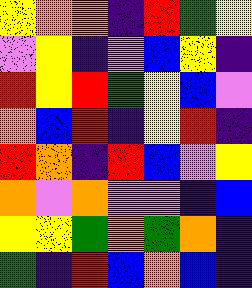[["yellow", "orange", "orange", "indigo", "red", "green", "yellow"], ["violet", "yellow", "indigo", "violet", "blue", "yellow", "indigo"], ["red", "yellow", "red", "green", "yellow", "blue", "violet"], ["orange", "blue", "red", "indigo", "yellow", "red", "indigo"], ["red", "orange", "indigo", "red", "blue", "violet", "yellow"], ["orange", "violet", "orange", "violet", "violet", "indigo", "blue"], ["yellow", "yellow", "green", "orange", "green", "orange", "indigo"], ["green", "indigo", "red", "blue", "orange", "blue", "indigo"]]